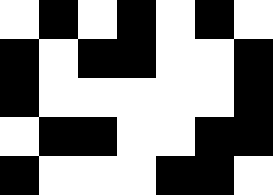[["white", "black", "white", "black", "white", "black", "white"], ["black", "white", "black", "black", "white", "white", "black"], ["black", "white", "white", "white", "white", "white", "black"], ["white", "black", "black", "white", "white", "black", "black"], ["black", "white", "white", "white", "black", "black", "white"]]